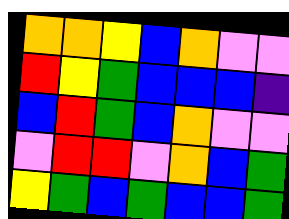[["orange", "orange", "yellow", "blue", "orange", "violet", "violet"], ["red", "yellow", "green", "blue", "blue", "blue", "indigo"], ["blue", "red", "green", "blue", "orange", "violet", "violet"], ["violet", "red", "red", "violet", "orange", "blue", "green"], ["yellow", "green", "blue", "green", "blue", "blue", "green"]]